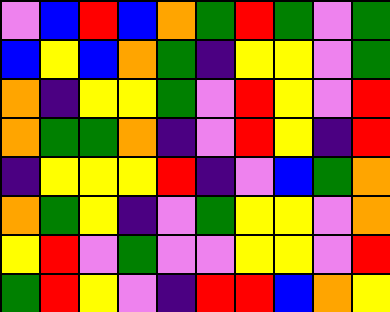[["violet", "blue", "red", "blue", "orange", "green", "red", "green", "violet", "green"], ["blue", "yellow", "blue", "orange", "green", "indigo", "yellow", "yellow", "violet", "green"], ["orange", "indigo", "yellow", "yellow", "green", "violet", "red", "yellow", "violet", "red"], ["orange", "green", "green", "orange", "indigo", "violet", "red", "yellow", "indigo", "red"], ["indigo", "yellow", "yellow", "yellow", "red", "indigo", "violet", "blue", "green", "orange"], ["orange", "green", "yellow", "indigo", "violet", "green", "yellow", "yellow", "violet", "orange"], ["yellow", "red", "violet", "green", "violet", "violet", "yellow", "yellow", "violet", "red"], ["green", "red", "yellow", "violet", "indigo", "red", "red", "blue", "orange", "yellow"]]